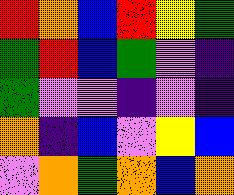[["red", "orange", "blue", "red", "yellow", "green"], ["green", "red", "blue", "green", "violet", "indigo"], ["green", "violet", "violet", "indigo", "violet", "indigo"], ["orange", "indigo", "blue", "violet", "yellow", "blue"], ["violet", "orange", "green", "orange", "blue", "orange"]]